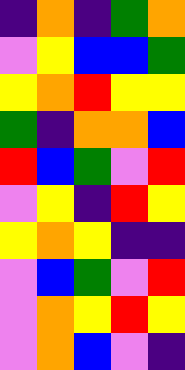[["indigo", "orange", "indigo", "green", "orange"], ["violet", "yellow", "blue", "blue", "green"], ["yellow", "orange", "red", "yellow", "yellow"], ["green", "indigo", "orange", "orange", "blue"], ["red", "blue", "green", "violet", "red"], ["violet", "yellow", "indigo", "red", "yellow"], ["yellow", "orange", "yellow", "indigo", "indigo"], ["violet", "blue", "green", "violet", "red"], ["violet", "orange", "yellow", "red", "yellow"], ["violet", "orange", "blue", "violet", "indigo"]]